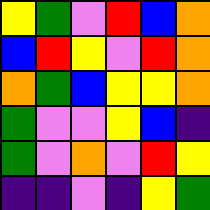[["yellow", "green", "violet", "red", "blue", "orange"], ["blue", "red", "yellow", "violet", "red", "orange"], ["orange", "green", "blue", "yellow", "yellow", "orange"], ["green", "violet", "violet", "yellow", "blue", "indigo"], ["green", "violet", "orange", "violet", "red", "yellow"], ["indigo", "indigo", "violet", "indigo", "yellow", "green"]]